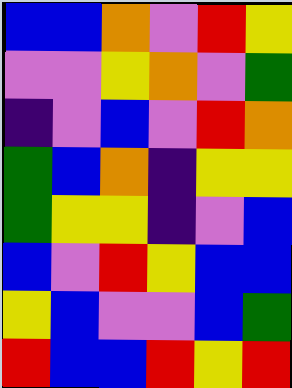[["blue", "blue", "orange", "violet", "red", "yellow"], ["violet", "violet", "yellow", "orange", "violet", "green"], ["indigo", "violet", "blue", "violet", "red", "orange"], ["green", "blue", "orange", "indigo", "yellow", "yellow"], ["green", "yellow", "yellow", "indigo", "violet", "blue"], ["blue", "violet", "red", "yellow", "blue", "blue"], ["yellow", "blue", "violet", "violet", "blue", "green"], ["red", "blue", "blue", "red", "yellow", "red"]]